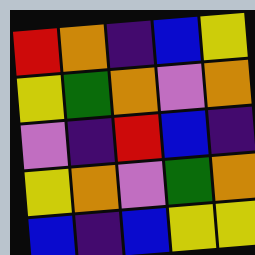[["red", "orange", "indigo", "blue", "yellow"], ["yellow", "green", "orange", "violet", "orange"], ["violet", "indigo", "red", "blue", "indigo"], ["yellow", "orange", "violet", "green", "orange"], ["blue", "indigo", "blue", "yellow", "yellow"]]